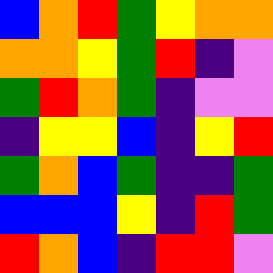[["blue", "orange", "red", "green", "yellow", "orange", "orange"], ["orange", "orange", "yellow", "green", "red", "indigo", "violet"], ["green", "red", "orange", "green", "indigo", "violet", "violet"], ["indigo", "yellow", "yellow", "blue", "indigo", "yellow", "red"], ["green", "orange", "blue", "green", "indigo", "indigo", "green"], ["blue", "blue", "blue", "yellow", "indigo", "red", "green"], ["red", "orange", "blue", "indigo", "red", "red", "violet"]]